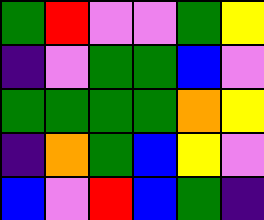[["green", "red", "violet", "violet", "green", "yellow"], ["indigo", "violet", "green", "green", "blue", "violet"], ["green", "green", "green", "green", "orange", "yellow"], ["indigo", "orange", "green", "blue", "yellow", "violet"], ["blue", "violet", "red", "blue", "green", "indigo"]]